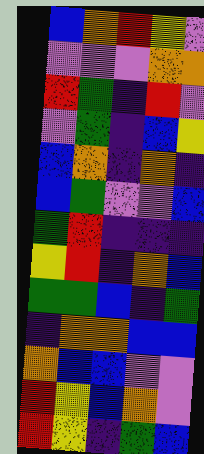[["blue", "orange", "red", "yellow", "violet"], ["violet", "violet", "violet", "orange", "orange"], ["red", "green", "indigo", "red", "violet"], ["violet", "green", "indigo", "blue", "yellow"], ["blue", "orange", "indigo", "orange", "indigo"], ["blue", "green", "violet", "violet", "blue"], ["green", "red", "indigo", "indigo", "indigo"], ["yellow", "red", "indigo", "orange", "blue"], ["green", "green", "blue", "indigo", "green"], ["indigo", "orange", "orange", "blue", "blue"], ["orange", "blue", "blue", "violet", "violet"], ["red", "yellow", "blue", "orange", "violet"], ["red", "yellow", "indigo", "green", "blue"]]